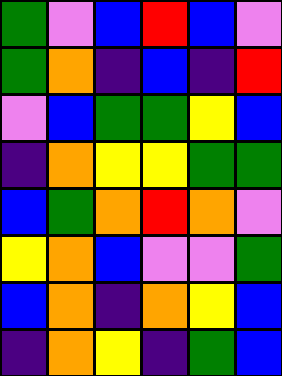[["green", "violet", "blue", "red", "blue", "violet"], ["green", "orange", "indigo", "blue", "indigo", "red"], ["violet", "blue", "green", "green", "yellow", "blue"], ["indigo", "orange", "yellow", "yellow", "green", "green"], ["blue", "green", "orange", "red", "orange", "violet"], ["yellow", "orange", "blue", "violet", "violet", "green"], ["blue", "orange", "indigo", "orange", "yellow", "blue"], ["indigo", "orange", "yellow", "indigo", "green", "blue"]]